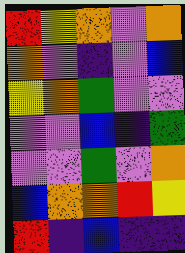[["red", "yellow", "orange", "violet", "orange"], ["orange", "violet", "indigo", "violet", "blue"], ["yellow", "orange", "green", "violet", "violet"], ["violet", "violet", "blue", "indigo", "green"], ["violet", "violet", "green", "violet", "orange"], ["blue", "orange", "orange", "red", "yellow"], ["red", "indigo", "blue", "indigo", "indigo"]]